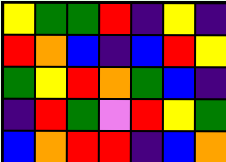[["yellow", "green", "green", "red", "indigo", "yellow", "indigo"], ["red", "orange", "blue", "indigo", "blue", "red", "yellow"], ["green", "yellow", "red", "orange", "green", "blue", "indigo"], ["indigo", "red", "green", "violet", "red", "yellow", "green"], ["blue", "orange", "red", "red", "indigo", "blue", "orange"]]